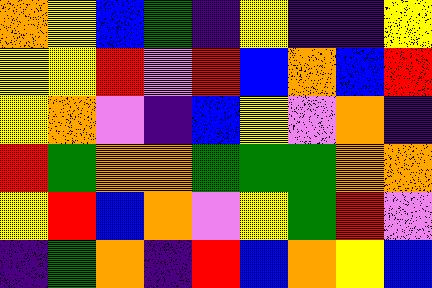[["orange", "yellow", "blue", "green", "indigo", "yellow", "indigo", "indigo", "yellow"], ["yellow", "yellow", "red", "violet", "red", "blue", "orange", "blue", "red"], ["yellow", "orange", "violet", "indigo", "blue", "yellow", "violet", "orange", "indigo"], ["red", "green", "orange", "orange", "green", "green", "green", "orange", "orange"], ["yellow", "red", "blue", "orange", "violet", "yellow", "green", "red", "violet"], ["indigo", "green", "orange", "indigo", "red", "blue", "orange", "yellow", "blue"]]